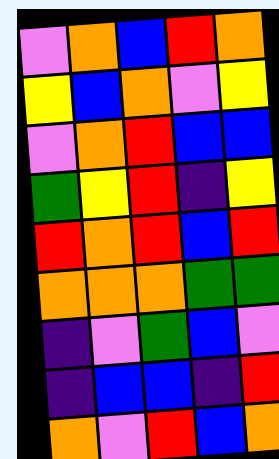[["violet", "orange", "blue", "red", "orange"], ["yellow", "blue", "orange", "violet", "yellow"], ["violet", "orange", "red", "blue", "blue"], ["green", "yellow", "red", "indigo", "yellow"], ["red", "orange", "red", "blue", "red"], ["orange", "orange", "orange", "green", "green"], ["indigo", "violet", "green", "blue", "violet"], ["indigo", "blue", "blue", "indigo", "red"], ["orange", "violet", "red", "blue", "orange"]]